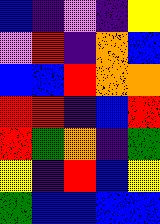[["blue", "indigo", "violet", "indigo", "yellow"], ["violet", "red", "indigo", "orange", "blue"], ["blue", "blue", "red", "orange", "orange"], ["red", "red", "indigo", "blue", "red"], ["red", "green", "orange", "indigo", "green"], ["yellow", "indigo", "red", "blue", "yellow"], ["green", "blue", "blue", "blue", "blue"]]